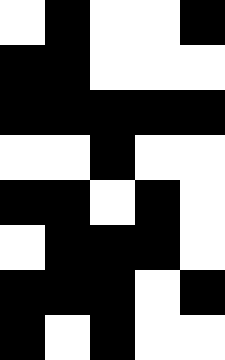[["white", "black", "white", "white", "black"], ["black", "black", "white", "white", "white"], ["black", "black", "black", "black", "black"], ["white", "white", "black", "white", "white"], ["black", "black", "white", "black", "white"], ["white", "black", "black", "black", "white"], ["black", "black", "black", "white", "black"], ["black", "white", "black", "white", "white"]]